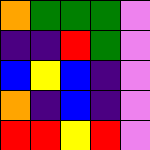[["orange", "green", "green", "green", "violet"], ["indigo", "indigo", "red", "green", "violet"], ["blue", "yellow", "blue", "indigo", "violet"], ["orange", "indigo", "blue", "indigo", "violet"], ["red", "red", "yellow", "red", "violet"]]